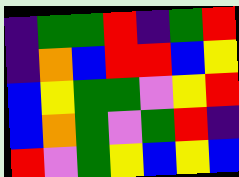[["indigo", "green", "green", "red", "indigo", "green", "red"], ["indigo", "orange", "blue", "red", "red", "blue", "yellow"], ["blue", "yellow", "green", "green", "violet", "yellow", "red"], ["blue", "orange", "green", "violet", "green", "red", "indigo"], ["red", "violet", "green", "yellow", "blue", "yellow", "blue"]]